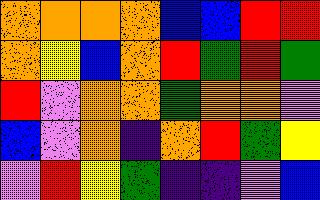[["orange", "orange", "orange", "orange", "blue", "blue", "red", "red"], ["orange", "yellow", "blue", "orange", "red", "green", "red", "green"], ["red", "violet", "orange", "orange", "green", "orange", "orange", "violet"], ["blue", "violet", "orange", "indigo", "orange", "red", "green", "yellow"], ["violet", "red", "yellow", "green", "indigo", "indigo", "violet", "blue"]]